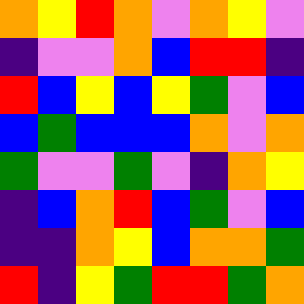[["orange", "yellow", "red", "orange", "violet", "orange", "yellow", "violet"], ["indigo", "violet", "violet", "orange", "blue", "red", "red", "indigo"], ["red", "blue", "yellow", "blue", "yellow", "green", "violet", "blue"], ["blue", "green", "blue", "blue", "blue", "orange", "violet", "orange"], ["green", "violet", "violet", "green", "violet", "indigo", "orange", "yellow"], ["indigo", "blue", "orange", "red", "blue", "green", "violet", "blue"], ["indigo", "indigo", "orange", "yellow", "blue", "orange", "orange", "green"], ["red", "indigo", "yellow", "green", "red", "red", "green", "orange"]]